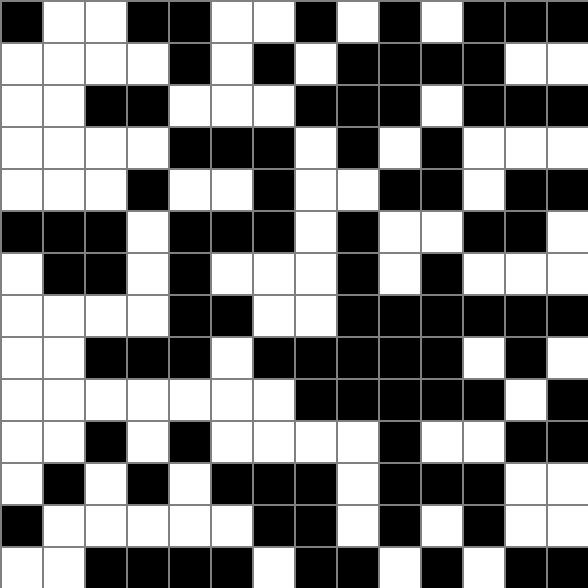[["black", "white", "white", "black", "black", "white", "white", "black", "white", "black", "white", "black", "black", "black"], ["white", "white", "white", "white", "black", "white", "black", "white", "black", "black", "black", "black", "white", "white"], ["white", "white", "black", "black", "white", "white", "white", "black", "black", "black", "white", "black", "black", "black"], ["white", "white", "white", "white", "black", "black", "black", "white", "black", "white", "black", "white", "white", "white"], ["white", "white", "white", "black", "white", "white", "black", "white", "white", "black", "black", "white", "black", "black"], ["black", "black", "black", "white", "black", "black", "black", "white", "black", "white", "white", "black", "black", "white"], ["white", "black", "black", "white", "black", "white", "white", "white", "black", "white", "black", "white", "white", "white"], ["white", "white", "white", "white", "black", "black", "white", "white", "black", "black", "black", "black", "black", "black"], ["white", "white", "black", "black", "black", "white", "black", "black", "black", "black", "black", "white", "black", "white"], ["white", "white", "white", "white", "white", "white", "white", "black", "black", "black", "black", "black", "white", "black"], ["white", "white", "black", "white", "black", "white", "white", "white", "white", "black", "white", "white", "black", "black"], ["white", "black", "white", "black", "white", "black", "black", "black", "white", "black", "black", "black", "white", "white"], ["black", "white", "white", "white", "white", "white", "black", "black", "white", "black", "white", "black", "white", "white"], ["white", "white", "black", "black", "black", "black", "white", "black", "black", "white", "black", "white", "black", "black"]]